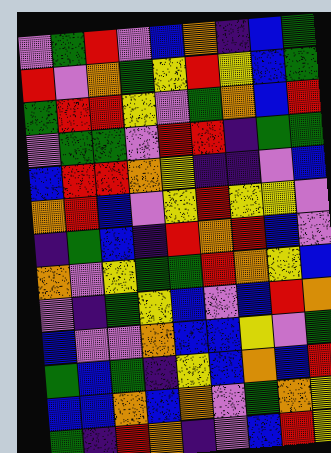[["violet", "green", "red", "violet", "blue", "orange", "indigo", "blue", "green"], ["red", "violet", "orange", "green", "yellow", "red", "yellow", "blue", "green"], ["green", "red", "red", "yellow", "violet", "green", "orange", "blue", "red"], ["violet", "green", "green", "violet", "red", "red", "indigo", "green", "green"], ["blue", "red", "red", "orange", "yellow", "indigo", "indigo", "violet", "blue"], ["orange", "red", "blue", "violet", "yellow", "red", "yellow", "yellow", "violet"], ["indigo", "green", "blue", "indigo", "red", "orange", "red", "blue", "violet"], ["orange", "violet", "yellow", "green", "green", "red", "orange", "yellow", "blue"], ["violet", "indigo", "green", "yellow", "blue", "violet", "blue", "red", "orange"], ["blue", "violet", "violet", "orange", "blue", "blue", "yellow", "violet", "green"], ["green", "blue", "green", "indigo", "yellow", "blue", "orange", "blue", "red"], ["blue", "blue", "orange", "blue", "orange", "violet", "green", "orange", "yellow"], ["green", "indigo", "red", "orange", "indigo", "violet", "blue", "red", "yellow"]]